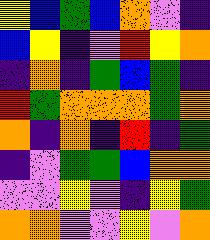[["yellow", "blue", "green", "blue", "orange", "violet", "indigo"], ["blue", "yellow", "indigo", "violet", "red", "yellow", "orange"], ["indigo", "orange", "indigo", "green", "blue", "green", "indigo"], ["red", "green", "orange", "orange", "orange", "green", "orange"], ["orange", "indigo", "orange", "indigo", "red", "indigo", "green"], ["indigo", "violet", "green", "green", "blue", "orange", "orange"], ["violet", "violet", "yellow", "violet", "indigo", "yellow", "green"], ["orange", "orange", "violet", "violet", "yellow", "violet", "orange"]]